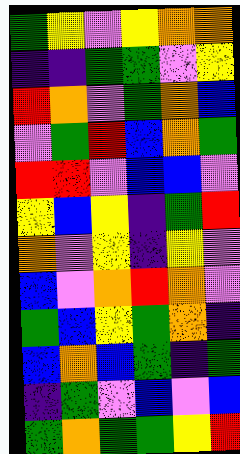[["green", "yellow", "violet", "yellow", "orange", "orange"], ["indigo", "indigo", "green", "green", "violet", "yellow"], ["red", "orange", "violet", "green", "orange", "blue"], ["violet", "green", "red", "blue", "orange", "green"], ["red", "red", "violet", "blue", "blue", "violet"], ["yellow", "blue", "yellow", "indigo", "green", "red"], ["orange", "violet", "yellow", "indigo", "yellow", "violet"], ["blue", "violet", "orange", "red", "orange", "violet"], ["green", "blue", "yellow", "green", "orange", "indigo"], ["blue", "orange", "blue", "green", "indigo", "green"], ["indigo", "green", "violet", "blue", "violet", "blue"], ["green", "orange", "green", "green", "yellow", "red"]]